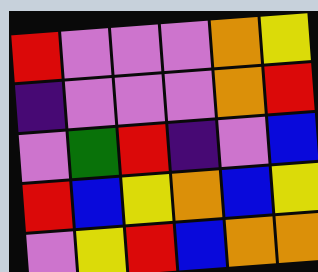[["red", "violet", "violet", "violet", "orange", "yellow"], ["indigo", "violet", "violet", "violet", "orange", "red"], ["violet", "green", "red", "indigo", "violet", "blue"], ["red", "blue", "yellow", "orange", "blue", "yellow"], ["violet", "yellow", "red", "blue", "orange", "orange"]]